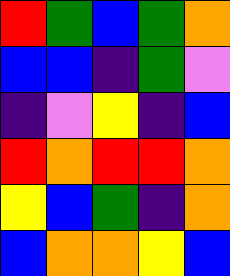[["red", "green", "blue", "green", "orange"], ["blue", "blue", "indigo", "green", "violet"], ["indigo", "violet", "yellow", "indigo", "blue"], ["red", "orange", "red", "red", "orange"], ["yellow", "blue", "green", "indigo", "orange"], ["blue", "orange", "orange", "yellow", "blue"]]